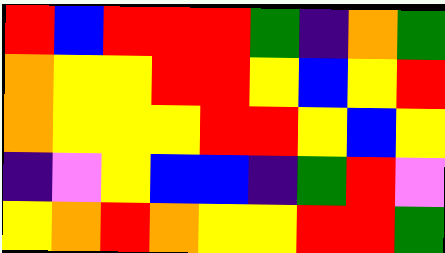[["red", "blue", "red", "red", "red", "green", "indigo", "orange", "green"], ["orange", "yellow", "yellow", "red", "red", "yellow", "blue", "yellow", "red"], ["orange", "yellow", "yellow", "yellow", "red", "red", "yellow", "blue", "yellow"], ["indigo", "violet", "yellow", "blue", "blue", "indigo", "green", "red", "violet"], ["yellow", "orange", "red", "orange", "yellow", "yellow", "red", "red", "green"]]